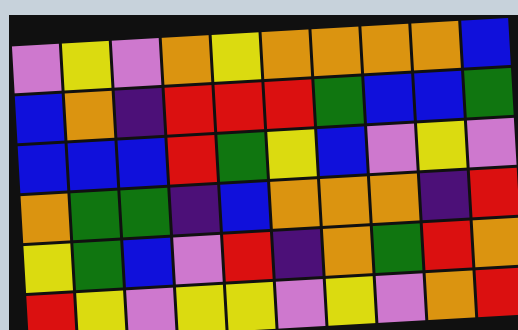[["violet", "yellow", "violet", "orange", "yellow", "orange", "orange", "orange", "orange", "blue"], ["blue", "orange", "indigo", "red", "red", "red", "green", "blue", "blue", "green"], ["blue", "blue", "blue", "red", "green", "yellow", "blue", "violet", "yellow", "violet"], ["orange", "green", "green", "indigo", "blue", "orange", "orange", "orange", "indigo", "red"], ["yellow", "green", "blue", "violet", "red", "indigo", "orange", "green", "red", "orange"], ["red", "yellow", "violet", "yellow", "yellow", "violet", "yellow", "violet", "orange", "red"]]